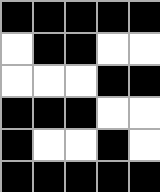[["black", "black", "black", "black", "black"], ["white", "black", "black", "white", "white"], ["white", "white", "white", "black", "black"], ["black", "black", "black", "white", "white"], ["black", "white", "white", "black", "white"], ["black", "black", "black", "black", "black"]]